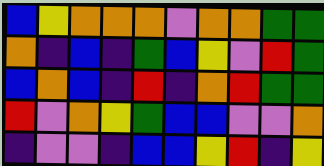[["blue", "yellow", "orange", "orange", "orange", "violet", "orange", "orange", "green", "green"], ["orange", "indigo", "blue", "indigo", "green", "blue", "yellow", "violet", "red", "green"], ["blue", "orange", "blue", "indigo", "red", "indigo", "orange", "red", "green", "green"], ["red", "violet", "orange", "yellow", "green", "blue", "blue", "violet", "violet", "orange"], ["indigo", "violet", "violet", "indigo", "blue", "blue", "yellow", "red", "indigo", "yellow"]]